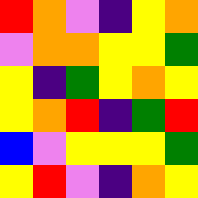[["red", "orange", "violet", "indigo", "yellow", "orange"], ["violet", "orange", "orange", "yellow", "yellow", "green"], ["yellow", "indigo", "green", "yellow", "orange", "yellow"], ["yellow", "orange", "red", "indigo", "green", "red"], ["blue", "violet", "yellow", "yellow", "yellow", "green"], ["yellow", "red", "violet", "indigo", "orange", "yellow"]]